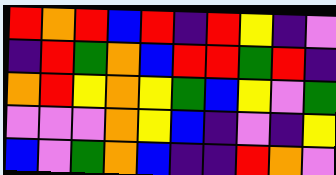[["red", "orange", "red", "blue", "red", "indigo", "red", "yellow", "indigo", "violet"], ["indigo", "red", "green", "orange", "blue", "red", "red", "green", "red", "indigo"], ["orange", "red", "yellow", "orange", "yellow", "green", "blue", "yellow", "violet", "green"], ["violet", "violet", "violet", "orange", "yellow", "blue", "indigo", "violet", "indigo", "yellow"], ["blue", "violet", "green", "orange", "blue", "indigo", "indigo", "red", "orange", "violet"]]